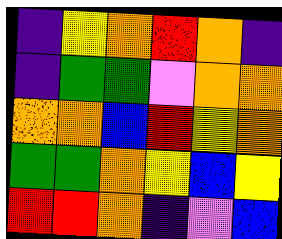[["indigo", "yellow", "orange", "red", "orange", "indigo"], ["indigo", "green", "green", "violet", "orange", "orange"], ["orange", "orange", "blue", "red", "yellow", "orange"], ["green", "green", "orange", "yellow", "blue", "yellow"], ["red", "red", "orange", "indigo", "violet", "blue"]]